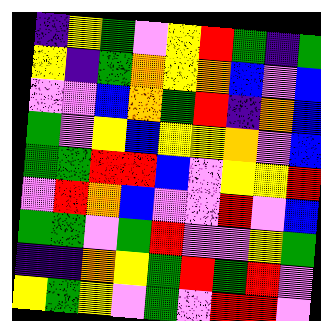[["indigo", "yellow", "green", "violet", "yellow", "red", "green", "indigo", "green"], ["yellow", "indigo", "green", "orange", "yellow", "orange", "blue", "violet", "blue"], ["violet", "violet", "blue", "orange", "green", "red", "indigo", "orange", "blue"], ["green", "violet", "yellow", "blue", "yellow", "yellow", "orange", "violet", "blue"], ["green", "green", "red", "red", "blue", "violet", "yellow", "yellow", "red"], ["violet", "red", "orange", "blue", "violet", "violet", "red", "violet", "blue"], ["green", "green", "violet", "green", "red", "violet", "violet", "yellow", "green"], ["indigo", "indigo", "orange", "yellow", "green", "red", "green", "red", "violet"], ["yellow", "green", "yellow", "violet", "green", "violet", "red", "red", "violet"]]